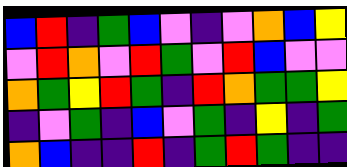[["blue", "red", "indigo", "green", "blue", "violet", "indigo", "violet", "orange", "blue", "yellow"], ["violet", "red", "orange", "violet", "red", "green", "violet", "red", "blue", "violet", "violet"], ["orange", "green", "yellow", "red", "green", "indigo", "red", "orange", "green", "green", "yellow"], ["indigo", "violet", "green", "indigo", "blue", "violet", "green", "indigo", "yellow", "indigo", "green"], ["orange", "blue", "indigo", "indigo", "red", "indigo", "green", "red", "green", "indigo", "indigo"]]